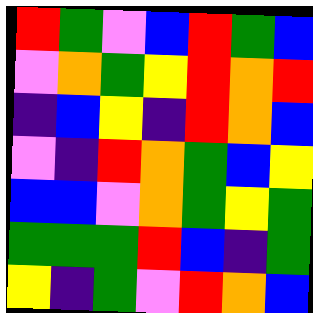[["red", "green", "violet", "blue", "red", "green", "blue"], ["violet", "orange", "green", "yellow", "red", "orange", "red"], ["indigo", "blue", "yellow", "indigo", "red", "orange", "blue"], ["violet", "indigo", "red", "orange", "green", "blue", "yellow"], ["blue", "blue", "violet", "orange", "green", "yellow", "green"], ["green", "green", "green", "red", "blue", "indigo", "green"], ["yellow", "indigo", "green", "violet", "red", "orange", "blue"]]